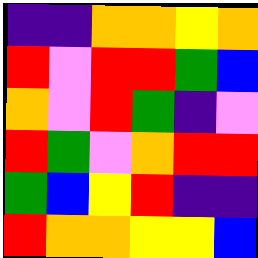[["indigo", "indigo", "orange", "orange", "yellow", "orange"], ["red", "violet", "red", "red", "green", "blue"], ["orange", "violet", "red", "green", "indigo", "violet"], ["red", "green", "violet", "orange", "red", "red"], ["green", "blue", "yellow", "red", "indigo", "indigo"], ["red", "orange", "orange", "yellow", "yellow", "blue"]]